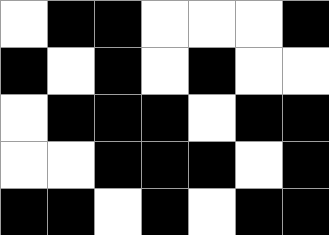[["white", "black", "black", "white", "white", "white", "black"], ["black", "white", "black", "white", "black", "white", "white"], ["white", "black", "black", "black", "white", "black", "black"], ["white", "white", "black", "black", "black", "white", "black"], ["black", "black", "white", "black", "white", "black", "black"]]